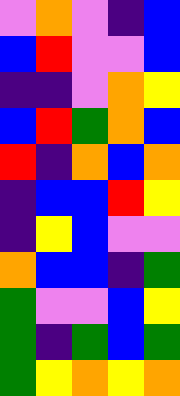[["violet", "orange", "violet", "indigo", "blue"], ["blue", "red", "violet", "violet", "blue"], ["indigo", "indigo", "violet", "orange", "yellow"], ["blue", "red", "green", "orange", "blue"], ["red", "indigo", "orange", "blue", "orange"], ["indigo", "blue", "blue", "red", "yellow"], ["indigo", "yellow", "blue", "violet", "violet"], ["orange", "blue", "blue", "indigo", "green"], ["green", "violet", "violet", "blue", "yellow"], ["green", "indigo", "green", "blue", "green"], ["green", "yellow", "orange", "yellow", "orange"]]